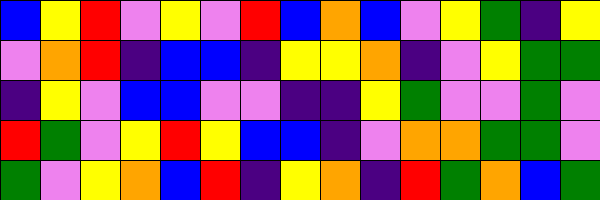[["blue", "yellow", "red", "violet", "yellow", "violet", "red", "blue", "orange", "blue", "violet", "yellow", "green", "indigo", "yellow"], ["violet", "orange", "red", "indigo", "blue", "blue", "indigo", "yellow", "yellow", "orange", "indigo", "violet", "yellow", "green", "green"], ["indigo", "yellow", "violet", "blue", "blue", "violet", "violet", "indigo", "indigo", "yellow", "green", "violet", "violet", "green", "violet"], ["red", "green", "violet", "yellow", "red", "yellow", "blue", "blue", "indigo", "violet", "orange", "orange", "green", "green", "violet"], ["green", "violet", "yellow", "orange", "blue", "red", "indigo", "yellow", "orange", "indigo", "red", "green", "orange", "blue", "green"]]